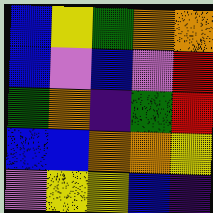[["blue", "yellow", "green", "orange", "orange"], ["blue", "violet", "blue", "violet", "red"], ["green", "orange", "indigo", "green", "red"], ["blue", "blue", "orange", "orange", "yellow"], ["violet", "yellow", "yellow", "blue", "indigo"]]